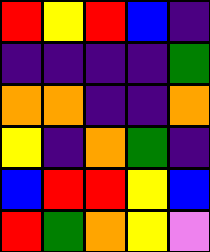[["red", "yellow", "red", "blue", "indigo"], ["indigo", "indigo", "indigo", "indigo", "green"], ["orange", "orange", "indigo", "indigo", "orange"], ["yellow", "indigo", "orange", "green", "indigo"], ["blue", "red", "red", "yellow", "blue"], ["red", "green", "orange", "yellow", "violet"]]